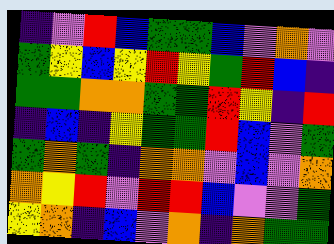[["indigo", "violet", "red", "blue", "green", "green", "blue", "violet", "orange", "violet"], ["green", "yellow", "blue", "yellow", "red", "yellow", "green", "red", "blue", "indigo"], ["green", "green", "orange", "orange", "green", "green", "red", "yellow", "indigo", "red"], ["indigo", "blue", "indigo", "yellow", "green", "green", "red", "blue", "violet", "green"], ["green", "orange", "green", "indigo", "orange", "orange", "violet", "blue", "violet", "orange"], ["orange", "yellow", "red", "violet", "red", "red", "blue", "violet", "violet", "green"], ["yellow", "orange", "indigo", "blue", "violet", "orange", "indigo", "orange", "green", "green"]]